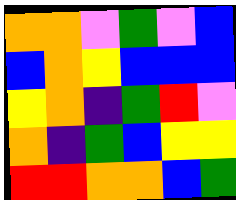[["orange", "orange", "violet", "green", "violet", "blue"], ["blue", "orange", "yellow", "blue", "blue", "blue"], ["yellow", "orange", "indigo", "green", "red", "violet"], ["orange", "indigo", "green", "blue", "yellow", "yellow"], ["red", "red", "orange", "orange", "blue", "green"]]